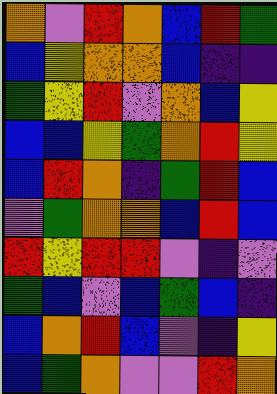[["orange", "violet", "red", "orange", "blue", "red", "green"], ["blue", "yellow", "orange", "orange", "blue", "indigo", "indigo"], ["green", "yellow", "red", "violet", "orange", "blue", "yellow"], ["blue", "blue", "yellow", "green", "orange", "red", "yellow"], ["blue", "red", "orange", "indigo", "green", "red", "blue"], ["violet", "green", "orange", "orange", "blue", "red", "blue"], ["red", "yellow", "red", "red", "violet", "indigo", "violet"], ["green", "blue", "violet", "blue", "green", "blue", "indigo"], ["blue", "orange", "red", "blue", "violet", "indigo", "yellow"], ["blue", "green", "orange", "violet", "violet", "red", "orange"]]